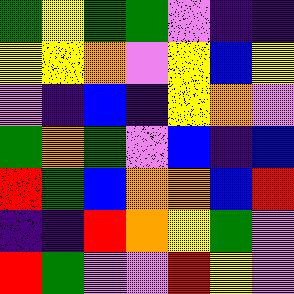[["green", "yellow", "green", "green", "violet", "indigo", "indigo"], ["yellow", "yellow", "orange", "violet", "yellow", "blue", "yellow"], ["violet", "indigo", "blue", "indigo", "yellow", "orange", "violet"], ["green", "orange", "green", "violet", "blue", "indigo", "blue"], ["red", "green", "blue", "orange", "orange", "blue", "red"], ["indigo", "indigo", "red", "orange", "yellow", "green", "violet"], ["red", "green", "violet", "violet", "red", "yellow", "violet"]]